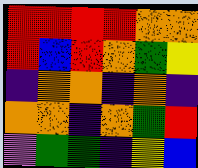[["red", "red", "red", "red", "orange", "orange"], ["red", "blue", "red", "orange", "green", "yellow"], ["indigo", "orange", "orange", "indigo", "orange", "indigo"], ["orange", "orange", "indigo", "orange", "green", "red"], ["violet", "green", "green", "indigo", "yellow", "blue"]]